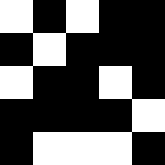[["white", "black", "white", "black", "black"], ["black", "white", "black", "black", "black"], ["white", "black", "black", "white", "black"], ["black", "black", "black", "black", "white"], ["black", "white", "white", "white", "black"]]